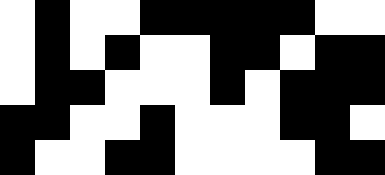[["white", "black", "white", "white", "black", "black", "black", "black", "black", "white", "white"], ["white", "black", "white", "black", "white", "white", "black", "black", "white", "black", "black"], ["white", "black", "black", "white", "white", "white", "black", "white", "black", "black", "black"], ["black", "black", "white", "white", "black", "white", "white", "white", "black", "black", "white"], ["black", "white", "white", "black", "black", "white", "white", "white", "white", "black", "black"]]